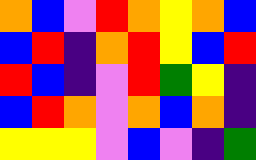[["orange", "blue", "violet", "red", "orange", "yellow", "orange", "blue"], ["blue", "red", "indigo", "orange", "red", "yellow", "blue", "red"], ["red", "blue", "indigo", "violet", "red", "green", "yellow", "indigo"], ["blue", "red", "orange", "violet", "orange", "blue", "orange", "indigo"], ["yellow", "yellow", "yellow", "violet", "blue", "violet", "indigo", "green"]]